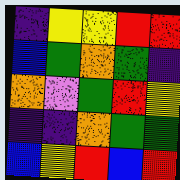[["indigo", "yellow", "yellow", "red", "red"], ["blue", "green", "orange", "green", "indigo"], ["orange", "violet", "green", "red", "yellow"], ["indigo", "indigo", "orange", "green", "green"], ["blue", "yellow", "red", "blue", "red"]]